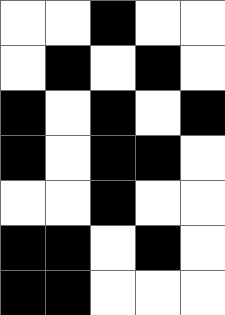[["white", "white", "black", "white", "white"], ["white", "black", "white", "black", "white"], ["black", "white", "black", "white", "black"], ["black", "white", "black", "black", "white"], ["white", "white", "black", "white", "white"], ["black", "black", "white", "black", "white"], ["black", "black", "white", "white", "white"]]